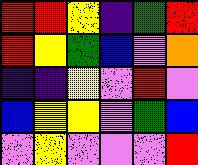[["red", "red", "yellow", "indigo", "green", "red"], ["red", "yellow", "green", "blue", "violet", "orange"], ["indigo", "indigo", "yellow", "violet", "red", "violet"], ["blue", "yellow", "yellow", "violet", "green", "blue"], ["violet", "yellow", "violet", "violet", "violet", "red"]]